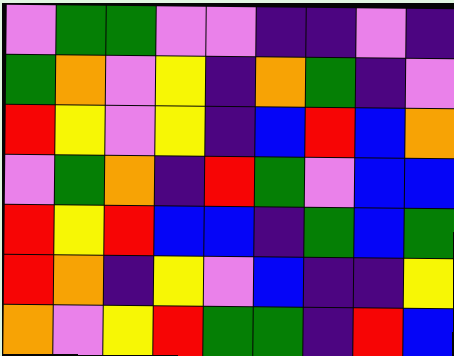[["violet", "green", "green", "violet", "violet", "indigo", "indigo", "violet", "indigo"], ["green", "orange", "violet", "yellow", "indigo", "orange", "green", "indigo", "violet"], ["red", "yellow", "violet", "yellow", "indigo", "blue", "red", "blue", "orange"], ["violet", "green", "orange", "indigo", "red", "green", "violet", "blue", "blue"], ["red", "yellow", "red", "blue", "blue", "indigo", "green", "blue", "green"], ["red", "orange", "indigo", "yellow", "violet", "blue", "indigo", "indigo", "yellow"], ["orange", "violet", "yellow", "red", "green", "green", "indigo", "red", "blue"]]